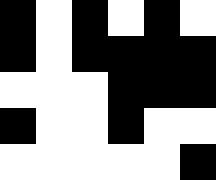[["black", "white", "black", "white", "black", "white"], ["black", "white", "black", "black", "black", "black"], ["white", "white", "white", "black", "black", "black"], ["black", "white", "white", "black", "white", "white"], ["white", "white", "white", "white", "white", "black"]]